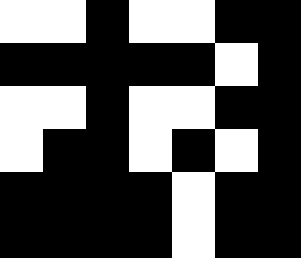[["white", "white", "black", "white", "white", "black", "black"], ["black", "black", "black", "black", "black", "white", "black"], ["white", "white", "black", "white", "white", "black", "black"], ["white", "black", "black", "white", "black", "white", "black"], ["black", "black", "black", "black", "white", "black", "black"], ["black", "black", "black", "black", "white", "black", "black"]]